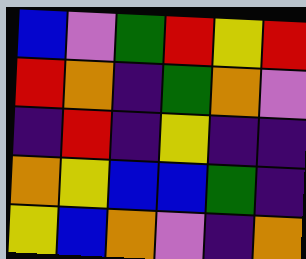[["blue", "violet", "green", "red", "yellow", "red"], ["red", "orange", "indigo", "green", "orange", "violet"], ["indigo", "red", "indigo", "yellow", "indigo", "indigo"], ["orange", "yellow", "blue", "blue", "green", "indigo"], ["yellow", "blue", "orange", "violet", "indigo", "orange"]]